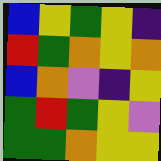[["blue", "yellow", "green", "yellow", "indigo"], ["red", "green", "orange", "yellow", "orange"], ["blue", "orange", "violet", "indigo", "yellow"], ["green", "red", "green", "yellow", "violet"], ["green", "green", "orange", "yellow", "yellow"]]